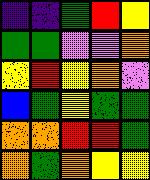[["indigo", "indigo", "green", "red", "yellow"], ["green", "green", "violet", "violet", "orange"], ["yellow", "red", "yellow", "orange", "violet"], ["blue", "green", "yellow", "green", "green"], ["orange", "orange", "red", "red", "green"], ["orange", "green", "orange", "yellow", "yellow"]]